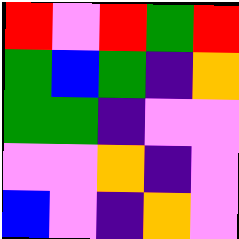[["red", "violet", "red", "green", "red"], ["green", "blue", "green", "indigo", "orange"], ["green", "green", "indigo", "violet", "violet"], ["violet", "violet", "orange", "indigo", "violet"], ["blue", "violet", "indigo", "orange", "violet"]]